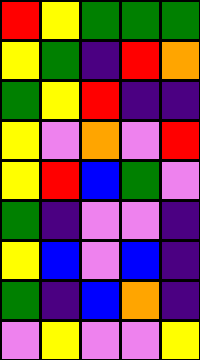[["red", "yellow", "green", "green", "green"], ["yellow", "green", "indigo", "red", "orange"], ["green", "yellow", "red", "indigo", "indigo"], ["yellow", "violet", "orange", "violet", "red"], ["yellow", "red", "blue", "green", "violet"], ["green", "indigo", "violet", "violet", "indigo"], ["yellow", "blue", "violet", "blue", "indigo"], ["green", "indigo", "blue", "orange", "indigo"], ["violet", "yellow", "violet", "violet", "yellow"]]